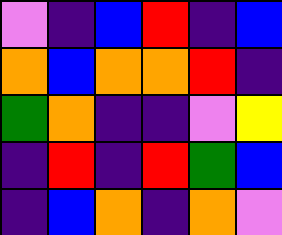[["violet", "indigo", "blue", "red", "indigo", "blue"], ["orange", "blue", "orange", "orange", "red", "indigo"], ["green", "orange", "indigo", "indigo", "violet", "yellow"], ["indigo", "red", "indigo", "red", "green", "blue"], ["indigo", "blue", "orange", "indigo", "orange", "violet"]]